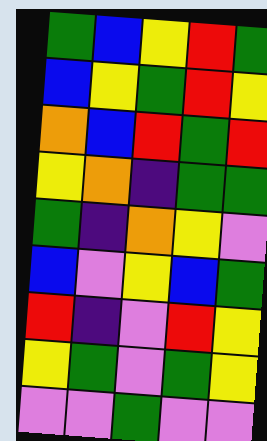[["green", "blue", "yellow", "red", "green"], ["blue", "yellow", "green", "red", "yellow"], ["orange", "blue", "red", "green", "red"], ["yellow", "orange", "indigo", "green", "green"], ["green", "indigo", "orange", "yellow", "violet"], ["blue", "violet", "yellow", "blue", "green"], ["red", "indigo", "violet", "red", "yellow"], ["yellow", "green", "violet", "green", "yellow"], ["violet", "violet", "green", "violet", "violet"]]